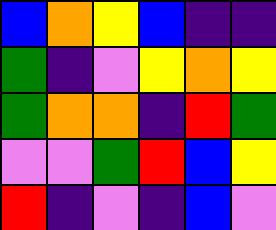[["blue", "orange", "yellow", "blue", "indigo", "indigo"], ["green", "indigo", "violet", "yellow", "orange", "yellow"], ["green", "orange", "orange", "indigo", "red", "green"], ["violet", "violet", "green", "red", "blue", "yellow"], ["red", "indigo", "violet", "indigo", "blue", "violet"]]